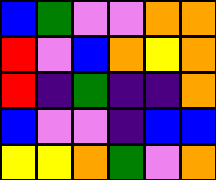[["blue", "green", "violet", "violet", "orange", "orange"], ["red", "violet", "blue", "orange", "yellow", "orange"], ["red", "indigo", "green", "indigo", "indigo", "orange"], ["blue", "violet", "violet", "indigo", "blue", "blue"], ["yellow", "yellow", "orange", "green", "violet", "orange"]]